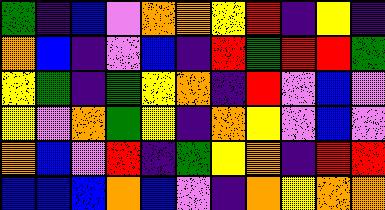[["green", "indigo", "blue", "violet", "orange", "orange", "yellow", "red", "indigo", "yellow", "indigo"], ["orange", "blue", "indigo", "violet", "blue", "indigo", "red", "green", "red", "red", "green"], ["yellow", "green", "indigo", "green", "yellow", "orange", "indigo", "red", "violet", "blue", "violet"], ["yellow", "violet", "orange", "green", "yellow", "indigo", "orange", "yellow", "violet", "blue", "violet"], ["orange", "blue", "violet", "red", "indigo", "green", "yellow", "orange", "indigo", "red", "red"], ["blue", "blue", "blue", "orange", "blue", "violet", "indigo", "orange", "yellow", "orange", "orange"]]